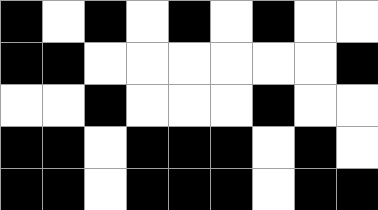[["black", "white", "black", "white", "black", "white", "black", "white", "white"], ["black", "black", "white", "white", "white", "white", "white", "white", "black"], ["white", "white", "black", "white", "white", "white", "black", "white", "white"], ["black", "black", "white", "black", "black", "black", "white", "black", "white"], ["black", "black", "white", "black", "black", "black", "white", "black", "black"]]